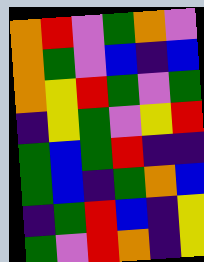[["orange", "red", "violet", "green", "orange", "violet"], ["orange", "green", "violet", "blue", "indigo", "blue"], ["orange", "yellow", "red", "green", "violet", "green"], ["indigo", "yellow", "green", "violet", "yellow", "red"], ["green", "blue", "green", "red", "indigo", "indigo"], ["green", "blue", "indigo", "green", "orange", "blue"], ["indigo", "green", "red", "blue", "indigo", "yellow"], ["green", "violet", "red", "orange", "indigo", "yellow"]]